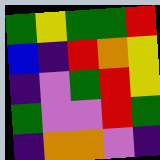[["green", "yellow", "green", "green", "red"], ["blue", "indigo", "red", "orange", "yellow"], ["indigo", "violet", "green", "red", "yellow"], ["green", "violet", "violet", "red", "green"], ["indigo", "orange", "orange", "violet", "indigo"]]